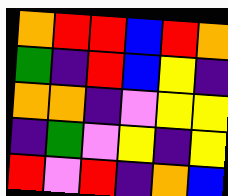[["orange", "red", "red", "blue", "red", "orange"], ["green", "indigo", "red", "blue", "yellow", "indigo"], ["orange", "orange", "indigo", "violet", "yellow", "yellow"], ["indigo", "green", "violet", "yellow", "indigo", "yellow"], ["red", "violet", "red", "indigo", "orange", "blue"]]